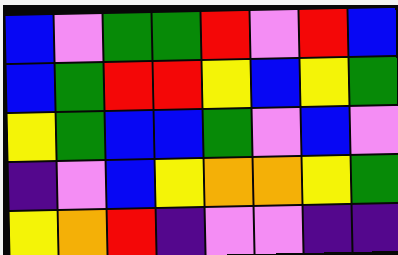[["blue", "violet", "green", "green", "red", "violet", "red", "blue"], ["blue", "green", "red", "red", "yellow", "blue", "yellow", "green"], ["yellow", "green", "blue", "blue", "green", "violet", "blue", "violet"], ["indigo", "violet", "blue", "yellow", "orange", "orange", "yellow", "green"], ["yellow", "orange", "red", "indigo", "violet", "violet", "indigo", "indigo"]]